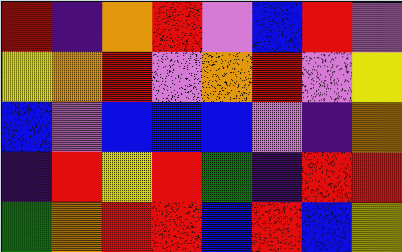[["red", "indigo", "orange", "red", "violet", "blue", "red", "violet"], ["yellow", "orange", "red", "violet", "orange", "red", "violet", "yellow"], ["blue", "violet", "blue", "blue", "blue", "violet", "indigo", "orange"], ["indigo", "red", "yellow", "red", "green", "indigo", "red", "red"], ["green", "orange", "red", "red", "blue", "red", "blue", "yellow"]]